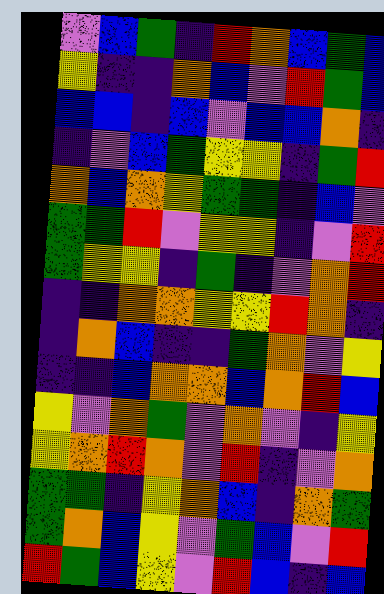[["violet", "blue", "green", "indigo", "red", "orange", "blue", "green", "blue"], ["yellow", "indigo", "indigo", "orange", "blue", "violet", "red", "green", "blue"], ["blue", "blue", "indigo", "blue", "violet", "blue", "blue", "orange", "indigo"], ["indigo", "violet", "blue", "green", "yellow", "yellow", "indigo", "green", "red"], ["orange", "blue", "orange", "yellow", "green", "green", "indigo", "blue", "violet"], ["green", "green", "red", "violet", "yellow", "yellow", "indigo", "violet", "red"], ["green", "yellow", "yellow", "indigo", "green", "indigo", "violet", "orange", "red"], ["indigo", "indigo", "orange", "orange", "yellow", "yellow", "red", "orange", "indigo"], ["indigo", "orange", "blue", "indigo", "indigo", "green", "orange", "violet", "yellow"], ["indigo", "indigo", "blue", "orange", "orange", "blue", "orange", "red", "blue"], ["yellow", "violet", "orange", "green", "violet", "orange", "violet", "indigo", "yellow"], ["yellow", "orange", "red", "orange", "violet", "red", "indigo", "violet", "orange"], ["green", "green", "indigo", "yellow", "orange", "blue", "indigo", "orange", "green"], ["green", "orange", "blue", "yellow", "violet", "green", "blue", "violet", "red"], ["red", "green", "blue", "yellow", "violet", "red", "blue", "indigo", "blue"]]